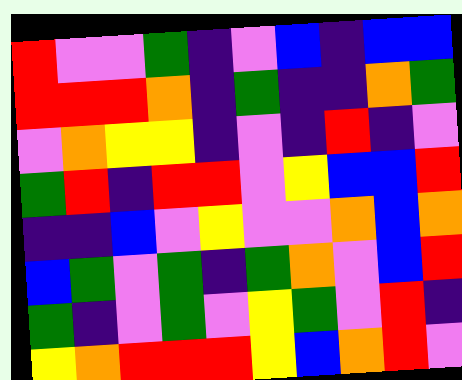[["red", "violet", "violet", "green", "indigo", "violet", "blue", "indigo", "blue", "blue"], ["red", "red", "red", "orange", "indigo", "green", "indigo", "indigo", "orange", "green"], ["violet", "orange", "yellow", "yellow", "indigo", "violet", "indigo", "red", "indigo", "violet"], ["green", "red", "indigo", "red", "red", "violet", "yellow", "blue", "blue", "red"], ["indigo", "indigo", "blue", "violet", "yellow", "violet", "violet", "orange", "blue", "orange"], ["blue", "green", "violet", "green", "indigo", "green", "orange", "violet", "blue", "red"], ["green", "indigo", "violet", "green", "violet", "yellow", "green", "violet", "red", "indigo"], ["yellow", "orange", "red", "red", "red", "yellow", "blue", "orange", "red", "violet"]]